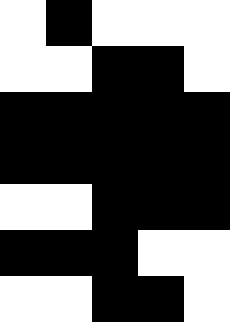[["white", "black", "white", "white", "white"], ["white", "white", "black", "black", "white"], ["black", "black", "black", "black", "black"], ["black", "black", "black", "black", "black"], ["white", "white", "black", "black", "black"], ["black", "black", "black", "white", "white"], ["white", "white", "black", "black", "white"]]